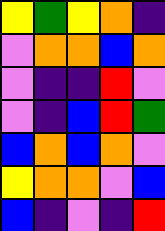[["yellow", "green", "yellow", "orange", "indigo"], ["violet", "orange", "orange", "blue", "orange"], ["violet", "indigo", "indigo", "red", "violet"], ["violet", "indigo", "blue", "red", "green"], ["blue", "orange", "blue", "orange", "violet"], ["yellow", "orange", "orange", "violet", "blue"], ["blue", "indigo", "violet", "indigo", "red"]]